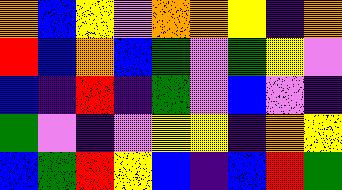[["orange", "blue", "yellow", "violet", "orange", "orange", "yellow", "indigo", "orange"], ["red", "blue", "orange", "blue", "green", "violet", "green", "yellow", "violet"], ["blue", "indigo", "red", "indigo", "green", "violet", "blue", "violet", "indigo"], ["green", "violet", "indigo", "violet", "yellow", "yellow", "indigo", "orange", "yellow"], ["blue", "green", "red", "yellow", "blue", "indigo", "blue", "red", "green"]]